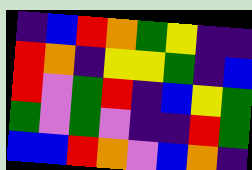[["indigo", "blue", "red", "orange", "green", "yellow", "indigo", "indigo"], ["red", "orange", "indigo", "yellow", "yellow", "green", "indigo", "blue"], ["red", "violet", "green", "red", "indigo", "blue", "yellow", "green"], ["green", "violet", "green", "violet", "indigo", "indigo", "red", "green"], ["blue", "blue", "red", "orange", "violet", "blue", "orange", "indigo"]]